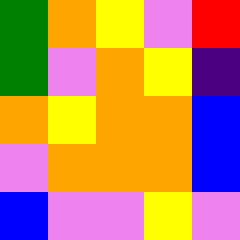[["green", "orange", "yellow", "violet", "red"], ["green", "violet", "orange", "yellow", "indigo"], ["orange", "yellow", "orange", "orange", "blue"], ["violet", "orange", "orange", "orange", "blue"], ["blue", "violet", "violet", "yellow", "violet"]]